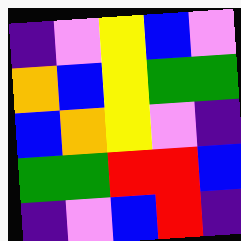[["indigo", "violet", "yellow", "blue", "violet"], ["orange", "blue", "yellow", "green", "green"], ["blue", "orange", "yellow", "violet", "indigo"], ["green", "green", "red", "red", "blue"], ["indigo", "violet", "blue", "red", "indigo"]]